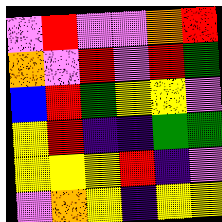[["violet", "red", "violet", "violet", "orange", "red"], ["orange", "violet", "red", "violet", "red", "green"], ["blue", "red", "green", "yellow", "yellow", "violet"], ["yellow", "red", "indigo", "indigo", "green", "green"], ["yellow", "yellow", "yellow", "red", "indigo", "violet"], ["violet", "orange", "yellow", "indigo", "yellow", "yellow"]]